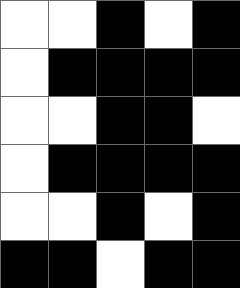[["white", "white", "black", "white", "black"], ["white", "black", "black", "black", "black"], ["white", "white", "black", "black", "white"], ["white", "black", "black", "black", "black"], ["white", "white", "black", "white", "black"], ["black", "black", "white", "black", "black"]]